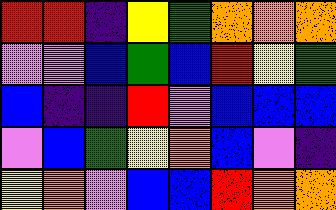[["red", "red", "indigo", "yellow", "green", "orange", "orange", "orange"], ["violet", "violet", "blue", "green", "blue", "red", "yellow", "green"], ["blue", "indigo", "indigo", "red", "violet", "blue", "blue", "blue"], ["violet", "blue", "green", "yellow", "orange", "blue", "violet", "indigo"], ["yellow", "orange", "violet", "blue", "blue", "red", "orange", "orange"]]